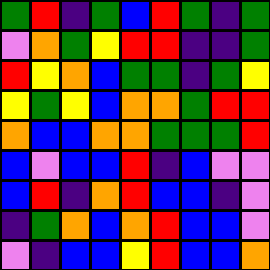[["green", "red", "indigo", "green", "blue", "red", "green", "indigo", "green"], ["violet", "orange", "green", "yellow", "red", "red", "indigo", "indigo", "green"], ["red", "yellow", "orange", "blue", "green", "green", "indigo", "green", "yellow"], ["yellow", "green", "yellow", "blue", "orange", "orange", "green", "red", "red"], ["orange", "blue", "blue", "orange", "orange", "green", "green", "green", "red"], ["blue", "violet", "blue", "blue", "red", "indigo", "blue", "violet", "violet"], ["blue", "red", "indigo", "orange", "red", "blue", "blue", "indigo", "violet"], ["indigo", "green", "orange", "blue", "orange", "red", "blue", "blue", "violet"], ["violet", "indigo", "blue", "blue", "yellow", "red", "blue", "blue", "orange"]]